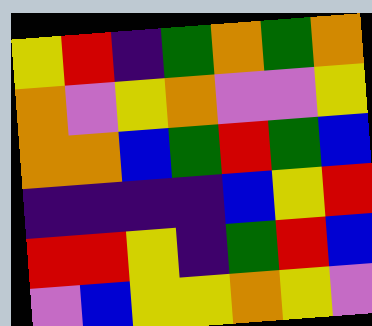[["yellow", "red", "indigo", "green", "orange", "green", "orange"], ["orange", "violet", "yellow", "orange", "violet", "violet", "yellow"], ["orange", "orange", "blue", "green", "red", "green", "blue"], ["indigo", "indigo", "indigo", "indigo", "blue", "yellow", "red"], ["red", "red", "yellow", "indigo", "green", "red", "blue"], ["violet", "blue", "yellow", "yellow", "orange", "yellow", "violet"]]